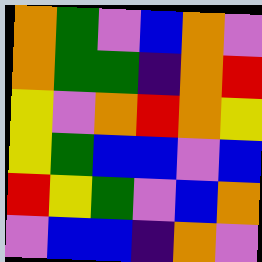[["orange", "green", "violet", "blue", "orange", "violet"], ["orange", "green", "green", "indigo", "orange", "red"], ["yellow", "violet", "orange", "red", "orange", "yellow"], ["yellow", "green", "blue", "blue", "violet", "blue"], ["red", "yellow", "green", "violet", "blue", "orange"], ["violet", "blue", "blue", "indigo", "orange", "violet"]]